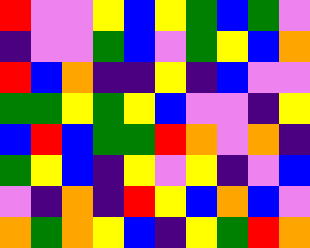[["red", "violet", "violet", "yellow", "blue", "yellow", "green", "blue", "green", "violet"], ["indigo", "violet", "violet", "green", "blue", "violet", "green", "yellow", "blue", "orange"], ["red", "blue", "orange", "indigo", "indigo", "yellow", "indigo", "blue", "violet", "violet"], ["green", "green", "yellow", "green", "yellow", "blue", "violet", "violet", "indigo", "yellow"], ["blue", "red", "blue", "green", "green", "red", "orange", "violet", "orange", "indigo"], ["green", "yellow", "blue", "indigo", "yellow", "violet", "yellow", "indigo", "violet", "blue"], ["violet", "indigo", "orange", "indigo", "red", "yellow", "blue", "orange", "blue", "violet"], ["orange", "green", "orange", "yellow", "blue", "indigo", "yellow", "green", "red", "orange"]]